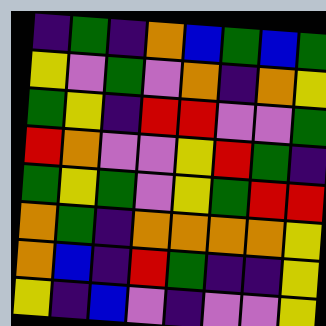[["indigo", "green", "indigo", "orange", "blue", "green", "blue", "green"], ["yellow", "violet", "green", "violet", "orange", "indigo", "orange", "yellow"], ["green", "yellow", "indigo", "red", "red", "violet", "violet", "green"], ["red", "orange", "violet", "violet", "yellow", "red", "green", "indigo"], ["green", "yellow", "green", "violet", "yellow", "green", "red", "red"], ["orange", "green", "indigo", "orange", "orange", "orange", "orange", "yellow"], ["orange", "blue", "indigo", "red", "green", "indigo", "indigo", "yellow"], ["yellow", "indigo", "blue", "violet", "indigo", "violet", "violet", "yellow"]]